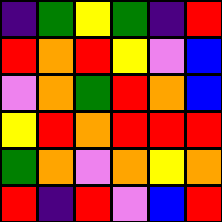[["indigo", "green", "yellow", "green", "indigo", "red"], ["red", "orange", "red", "yellow", "violet", "blue"], ["violet", "orange", "green", "red", "orange", "blue"], ["yellow", "red", "orange", "red", "red", "red"], ["green", "orange", "violet", "orange", "yellow", "orange"], ["red", "indigo", "red", "violet", "blue", "red"]]